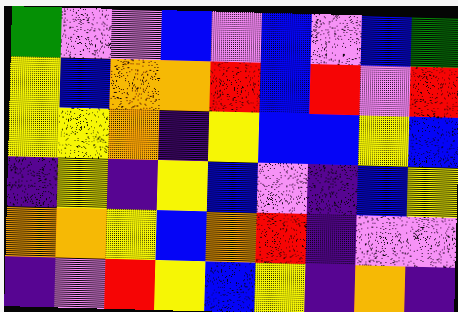[["green", "violet", "violet", "blue", "violet", "blue", "violet", "blue", "green"], ["yellow", "blue", "orange", "orange", "red", "blue", "red", "violet", "red"], ["yellow", "yellow", "orange", "indigo", "yellow", "blue", "blue", "yellow", "blue"], ["indigo", "yellow", "indigo", "yellow", "blue", "violet", "indigo", "blue", "yellow"], ["orange", "orange", "yellow", "blue", "orange", "red", "indigo", "violet", "violet"], ["indigo", "violet", "red", "yellow", "blue", "yellow", "indigo", "orange", "indigo"]]